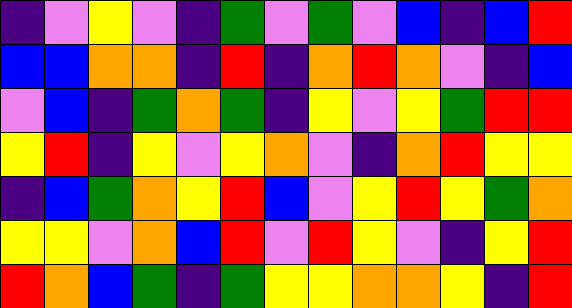[["indigo", "violet", "yellow", "violet", "indigo", "green", "violet", "green", "violet", "blue", "indigo", "blue", "red"], ["blue", "blue", "orange", "orange", "indigo", "red", "indigo", "orange", "red", "orange", "violet", "indigo", "blue"], ["violet", "blue", "indigo", "green", "orange", "green", "indigo", "yellow", "violet", "yellow", "green", "red", "red"], ["yellow", "red", "indigo", "yellow", "violet", "yellow", "orange", "violet", "indigo", "orange", "red", "yellow", "yellow"], ["indigo", "blue", "green", "orange", "yellow", "red", "blue", "violet", "yellow", "red", "yellow", "green", "orange"], ["yellow", "yellow", "violet", "orange", "blue", "red", "violet", "red", "yellow", "violet", "indigo", "yellow", "red"], ["red", "orange", "blue", "green", "indigo", "green", "yellow", "yellow", "orange", "orange", "yellow", "indigo", "red"]]